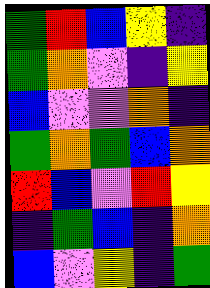[["green", "red", "blue", "yellow", "indigo"], ["green", "orange", "violet", "indigo", "yellow"], ["blue", "violet", "violet", "orange", "indigo"], ["green", "orange", "green", "blue", "orange"], ["red", "blue", "violet", "red", "yellow"], ["indigo", "green", "blue", "indigo", "orange"], ["blue", "violet", "yellow", "indigo", "green"]]